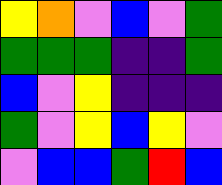[["yellow", "orange", "violet", "blue", "violet", "green"], ["green", "green", "green", "indigo", "indigo", "green"], ["blue", "violet", "yellow", "indigo", "indigo", "indigo"], ["green", "violet", "yellow", "blue", "yellow", "violet"], ["violet", "blue", "blue", "green", "red", "blue"]]